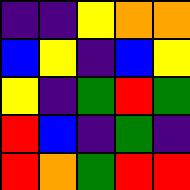[["indigo", "indigo", "yellow", "orange", "orange"], ["blue", "yellow", "indigo", "blue", "yellow"], ["yellow", "indigo", "green", "red", "green"], ["red", "blue", "indigo", "green", "indigo"], ["red", "orange", "green", "red", "red"]]